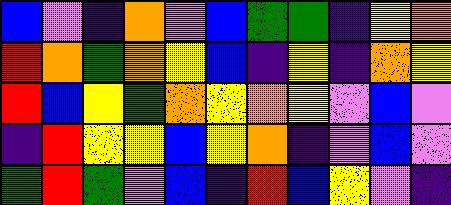[["blue", "violet", "indigo", "orange", "violet", "blue", "green", "green", "indigo", "yellow", "orange"], ["red", "orange", "green", "orange", "yellow", "blue", "indigo", "yellow", "indigo", "orange", "yellow"], ["red", "blue", "yellow", "green", "orange", "yellow", "orange", "yellow", "violet", "blue", "violet"], ["indigo", "red", "yellow", "yellow", "blue", "yellow", "orange", "indigo", "violet", "blue", "violet"], ["green", "red", "green", "violet", "blue", "indigo", "red", "blue", "yellow", "violet", "indigo"]]